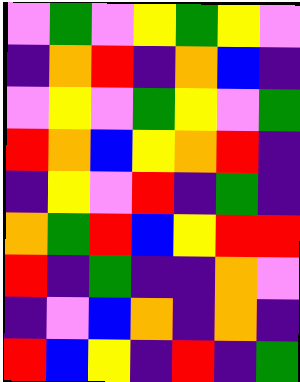[["violet", "green", "violet", "yellow", "green", "yellow", "violet"], ["indigo", "orange", "red", "indigo", "orange", "blue", "indigo"], ["violet", "yellow", "violet", "green", "yellow", "violet", "green"], ["red", "orange", "blue", "yellow", "orange", "red", "indigo"], ["indigo", "yellow", "violet", "red", "indigo", "green", "indigo"], ["orange", "green", "red", "blue", "yellow", "red", "red"], ["red", "indigo", "green", "indigo", "indigo", "orange", "violet"], ["indigo", "violet", "blue", "orange", "indigo", "orange", "indigo"], ["red", "blue", "yellow", "indigo", "red", "indigo", "green"]]